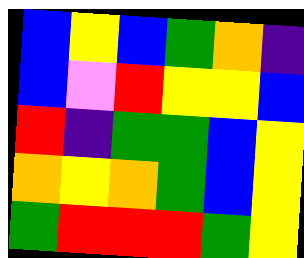[["blue", "yellow", "blue", "green", "orange", "indigo"], ["blue", "violet", "red", "yellow", "yellow", "blue"], ["red", "indigo", "green", "green", "blue", "yellow"], ["orange", "yellow", "orange", "green", "blue", "yellow"], ["green", "red", "red", "red", "green", "yellow"]]